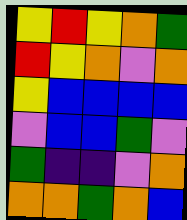[["yellow", "red", "yellow", "orange", "green"], ["red", "yellow", "orange", "violet", "orange"], ["yellow", "blue", "blue", "blue", "blue"], ["violet", "blue", "blue", "green", "violet"], ["green", "indigo", "indigo", "violet", "orange"], ["orange", "orange", "green", "orange", "blue"]]